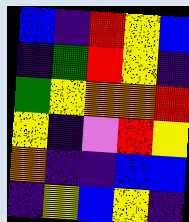[["blue", "indigo", "red", "yellow", "blue"], ["indigo", "green", "red", "yellow", "indigo"], ["green", "yellow", "orange", "orange", "red"], ["yellow", "indigo", "violet", "red", "yellow"], ["orange", "indigo", "indigo", "blue", "blue"], ["indigo", "yellow", "blue", "yellow", "indigo"]]